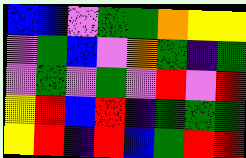[["blue", "blue", "violet", "green", "green", "orange", "yellow", "yellow"], ["violet", "green", "blue", "violet", "orange", "green", "indigo", "green"], ["violet", "green", "violet", "green", "violet", "red", "violet", "red"], ["yellow", "red", "blue", "red", "indigo", "green", "green", "green"], ["yellow", "red", "indigo", "red", "blue", "green", "red", "red"]]